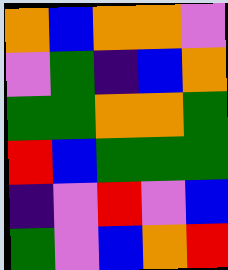[["orange", "blue", "orange", "orange", "violet"], ["violet", "green", "indigo", "blue", "orange"], ["green", "green", "orange", "orange", "green"], ["red", "blue", "green", "green", "green"], ["indigo", "violet", "red", "violet", "blue"], ["green", "violet", "blue", "orange", "red"]]